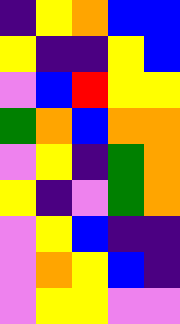[["indigo", "yellow", "orange", "blue", "blue"], ["yellow", "indigo", "indigo", "yellow", "blue"], ["violet", "blue", "red", "yellow", "yellow"], ["green", "orange", "blue", "orange", "orange"], ["violet", "yellow", "indigo", "green", "orange"], ["yellow", "indigo", "violet", "green", "orange"], ["violet", "yellow", "blue", "indigo", "indigo"], ["violet", "orange", "yellow", "blue", "indigo"], ["violet", "yellow", "yellow", "violet", "violet"]]